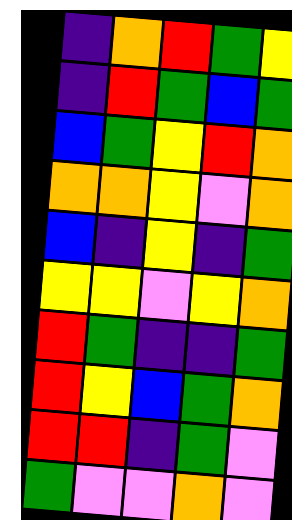[["indigo", "orange", "red", "green", "yellow"], ["indigo", "red", "green", "blue", "green"], ["blue", "green", "yellow", "red", "orange"], ["orange", "orange", "yellow", "violet", "orange"], ["blue", "indigo", "yellow", "indigo", "green"], ["yellow", "yellow", "violet", "yellow", "orange"], ["red", "green", "indigo", "indigo", "green"], ["red", "yellow", "blue", "green", "orange"], ["red", "red", "indigo", "green", "violet"], ["green", "violet", "violet", "orange", "violet"]]